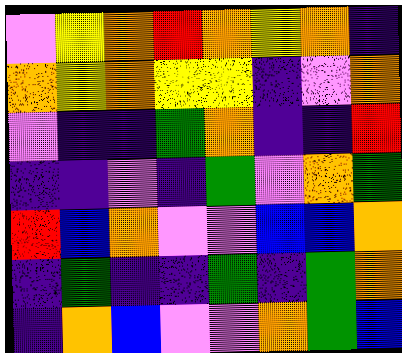[["violet", "yellow", "orange", "red", "orange", "yellow", "orange", "indigo"], ["orange", "yellow", "orange", "yellow", "yellow", "indigo", "violet", "orange"], ["violet", "indigo", "indigo", "green", "orange", "indigo", "indigo", "red"], ["indigo", "indigo", "violet", "indigo", "green", "violet", "orange", "green"], ["red", "blue", "orange", "violet", "violet", "blue", "blue", "orange"], ["indigo", "green", "indigo", "indigo", "green", "indigo", "green", "orange"], ["indigo", "orange", "blue", "violet", "violet", "orange", "green", "blue"]]